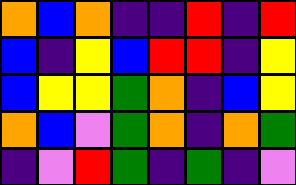[["orange", "blue", "orange", "indigo", "indigo", "red", "indigo", "red"], ["blue", "indigo", "yellow", "blue", "red", "red", "indigo", "yellow"], ["blue", "yellow", "yellow", "green", "orange", "indigo", "blue", "yellow"], ["orange", "blue", "violet", "green", "orange", "indigo", "orange", "green"], ["indigo", "violet", "red", "green", "indigo", "green", "indigo", "violet"]]